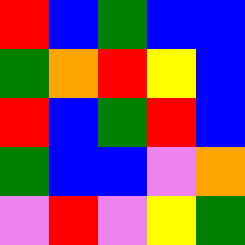[["red", "blue", "green", "blue", "blue"], ["green", "orange", "red", "yellow", "blue"], ["red", "blue", "green", "red", "blue"], ["green", "blue", "blue", "violet", "orange"], ["violet", "red", "violet", "yellow", "green"]]